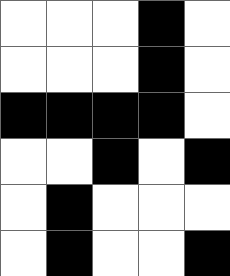[["white", "white", "white", "black", "white"], ["white", "white", "white", "black", "white"], ["black", "black", "black", "black", "white"], ["white", "white", "black", "white", "black"], ["white", "black", "white", "white", "white"], ["white", "black", "white", "white", "black"]]